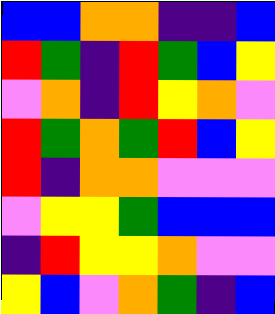[["blue", "blue", "orange", "orange", "indigo", "indigo", "blue"], ["red", "green", "indigo", "red", "green", "blue", "yellow"], ["violet", "orange", "indigo", "red", "yellow", "orange", "violet"], ["red", "green", "orange", "green", "red", "blue", "yellow"], ["red", "indigo", "orange", "orange", "violet", "violet", "violet"], ["violet", "yellow", "yellow", "green", "blue", "blue", "blue"], ["indigo", "red", "yellow", "yellow", "orange", "violet", "violet"], ["yellow", "blue", "violet", "orange", "green", "indigo", "blue"]]